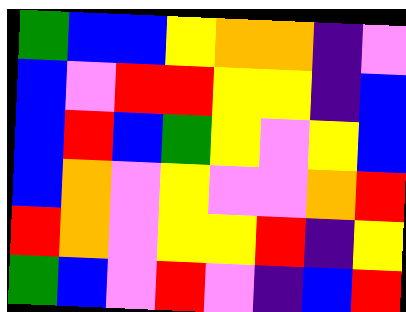[["green", "blue", "blue", "yellow", "orange", "orange", "indigo", "violet"], ["blue", "violet", "red", "red", "yellow", "yellow", "indigo", "blue"], ["blue", "red", "blue", "green", "yellow", "violet", "yellow", "blue"], ["blue", "orange", "violet", "yellow", "violet", "violet", "orange", "red"], ["red", "orange", "violet", "yellow", "yellow", "red", "indigo", "yellow"], ["green", "blue", "violet", "red", "violet", "indigo", "blue", "red"]]